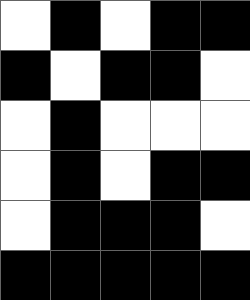[["white", "black", "white", "black", "black"], ["black", "white", "black", "black", "white"], ["white", "black", "white", "white", "white"], ["white", "black", "white", "black", "black"], ["white", "black", "black", "black", "white"], ["black", "black", "black", "black", "black"]]